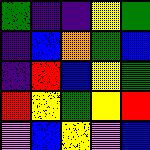[["green", "indigo", "indigo", "yellow", "green"], ["indigo", "blue", "orange", "green", "blue"], ["indigo", "red", "blue", "yellow", "green"], ["red", "yellow", "green", "yellow", "red"], ["violet", "blue", "yellow", "violet", "blue"]]